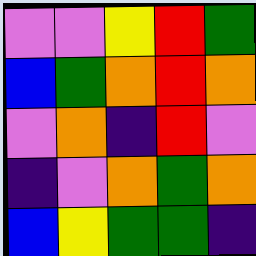[["violet", "violet", "yellow", "red", "green"], ["blue", "green", "orange", "red", "orange"], ["violet", "orange", "indigo", "red", "violet"], ["indigo", "violet", "orange", "green", "orange"], ["blue", "yellow", "green", "green", "indigo"]]